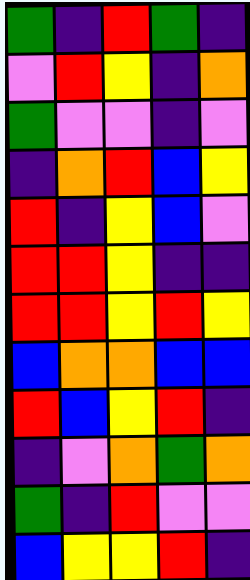[["green", "indigo", "red", "green", "indigo"], ["violet", "red", "yellow", "indigo", "orange"], ["green", "violet", "violet", "indigo", "violet"], ["indigo", "orange", "red", "blue", "yellow"], ["red", "indigo", "yellow", "blue", "violet"], ["red", "red", "yellow", "indigo", "indigo"], ["red", "red", "yellow", "red", "yellow"], ["blue", "orange", "orange", "blue", "blue"], ["red", "blue", "yellow", "red", "indigo"], ["indigo", "violet", "orange", "green", "orange"], ["green", "indigo", "red", "violet", "violet"], ["blue", "yellow", "yellow", "red", "indigo"]]